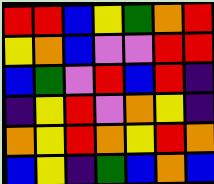[["red", "red", "blue", "yellow", "green", "orange", "red"], ["yellow", "orange", "blue", "violet", "violet", "red", "red"], ["blue", "green", "violet", "red", "blue", "red", "indigo"], ["indigo", "yellow", "red", "violet", "orange", "yellow", "indigo"], ["orange", "yellow", "red", "orange", "yellow", "red", "orange"], ["blue", "yellow", "indigo", "green", "blue", "orange", "blue"]]